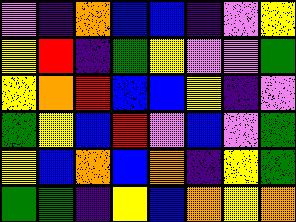[["violet", "indigo", "orange", "blue", "blue", "indigo", "violet", "yellow"], ["yellow", "red", "indigo", "green", "yellow", "violet", "violet", "green"], ["yellow", "orange", "red", "blue", "blue", "yellow", "indigo", "violet"], ["green", "yellow", "blue", "red", "violet", "blue", "violet", "green"], ["yellow", "blue", "orange", "blue", "orange", "indigo", "yellow", "green"], ["green", "green", "indigo", "yellow", "blue", "orange", "yellow", "orange"]]